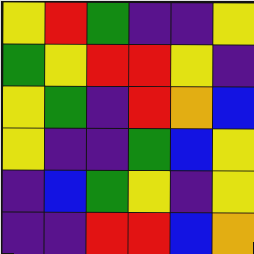[["yellow", "red", "green", "indigo", "indigo", "yellow"], ["green", "yellow", "red", "red", "yellow", "indigo"], ["yellow", "green", "indigo", "red", "orange", "blue"], ["yellow", "indigo", "indigo", "green", "blue", "yellow"], ["indigo", "blue", "green", "yellow", "indigo", "yellow"], ["indigo", "indigo", "red", "red", "blue", "orange"]]